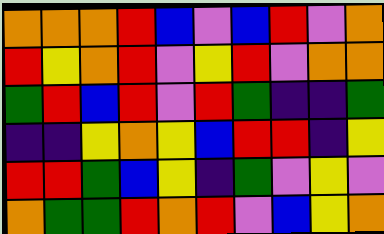[["orange", "orange", "orange", "red", "blue", "violet", "blue", "red", "violet", "orange"], ["red", "yellow", "orange", "red", "violet", "yellow", "red", "violet", "orange", "orange"], ["green", "red", "blue", "red", "violet", "red", "green", "indigo", "indigo", "green"], ["indigo", "indigo", "yellow", "orange", "yellow", "blue", "red", "red", "indigo", "yellow"], ["red", "red", "green", "blue", "yellow", "indigo", "green", "violet", "yellow", "violet"], ["orange", "green", "green", "red", "orange", "red", "violet", "blue", "yellow", "orange"]]